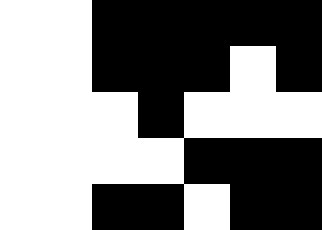[["white", "white", "black", "black", "black", "black", "black"], ["white", "white", "black", "black", "black", "white", "black"], ["white", "white", "white", "black", "white", "white", "white"], ["white", "white", "white", "white", "black", "black", "black"], ["white", "white", "black", "black", "white", "black", "black"]]